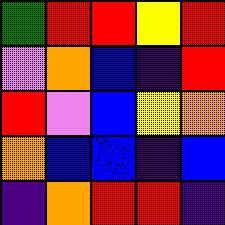[["green", "red", "red", "yellow", "red"], ["violet", "orange", "blue", "indigo", "red"], ["red", "violet", "blue", "yellow", "orange"], ["orange", "blue", "blue", "indigo", "blue"], ["indigo", "orange", "red", "red", "indigo"]]